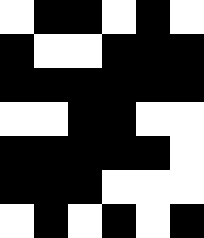[["white", "black", "black", "white", "black", "white"], ["black", "white", "white", "black", "black", "black"], ["black", "black", "black", "black", "black", "black"], ["white", "white", "black", "black", "white", "white"], ["black", "black", "black", "black", "black", "white"], ["black", "black", "black", "white", "white", "white"], ["white", "black", "white", "black", "white", "black"]]